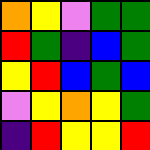[["orange", "yellow", "violet", "green", "green"], ["red", "green", "indigo", "blue", "green"], ["yellow", "red", "blue", "green", "blue"], ["violet", "yellow", "orange", "yellow", "green"], ["indigo", "red", "yellow", "yellow", "red"]]